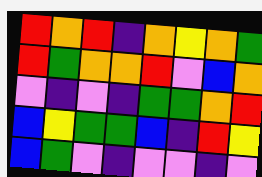[["red", "orange", "red", "indigo", "orange", "yellow", "orange", "green"], ["red", "green", "orange", "orange", "red", "violet", "blue", "orange"], ["violet", "indigo", "violet", "indigo", "green", "green", "orange", "red"], ["blue", "yellow", "green", "green", "blue", "indigo", "red", "yellow"], ["blue", "green", "violet", "indigo", "violet", "violet", "indigo", "violet"]]